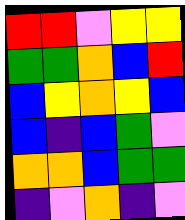[["red", "red", "violet", "yellow", "yellow"], ["green", "green", "orange", "blue", "red"], ["blue", "yellow", "orange", "yellow", "blue"], ["blue", "indigo", "blue", "green", "violet"], ["orange", "orange", "blue", "green", "green"], ["indigo", "violet", "orange", "indigo", "violet"]]